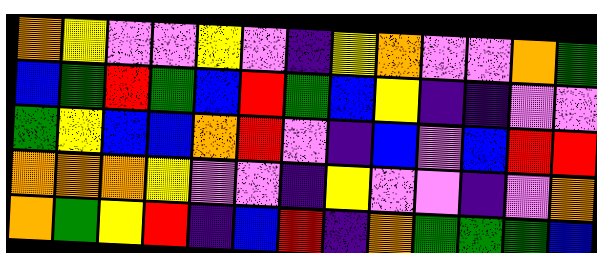[["orange", "yellow", "violet", "violet", "yellow", "violet", "indigo", "yellow", "orange", "violet", "violet", "orange", "green"], ["blue", "green", "red", "green", "blue", "red", "green", "blue", "yellow", "indigo", "indigo", "violet", "violet"], ["green", "yellow", "blue", "blue", "orange", "red", "violet", "indigo", "blue", "violet", "blue", "red", "red"], ["orange", "orange", "orange", "yellow", "violet", "violet", "indigo", "yellow", "violet", "violet", "indigo", "violet", "orange"], ["orange", "green", "yellow", "red", "indigo", "blue", "red", "indigo", "orange", "green", "green", "green", "blue"]]